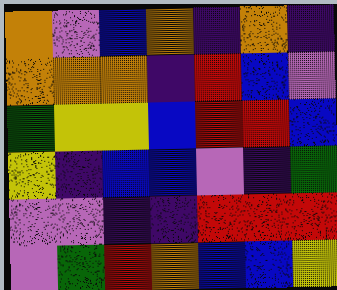[["orange", "violet", "blue", "orange", "indigo", "orange", "indigo"], ["orange", "orange", "orange", "indigo", "red", "blue", "violet"], ["green", "yellow", "yellow", "blue", "red", "red", "blue"], ["yellow", "indigo", "blue", "blue", "violet", "indigo", "green"], ["violet", "violet", "indigo", "indigo", "red", "red", "red"], ["violet", "green", "red", "orange", "blue", "blue", "yellow"]]